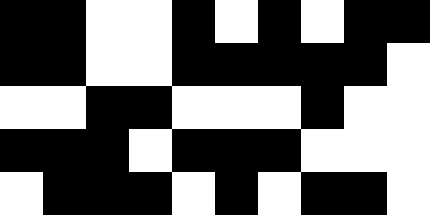[["black", "black", "white", "white", "black", "white", "black", "white", "black", "black"], ["black", "black", "white", "white", "black", "black", "black", "black", "black", "white"], ["white", "white", "black", "black", "white", "white", "white", "black", "white", "white"], ["black", "black", "black", "white", "black", "black", "black", "white", "white", "white"], ["white", "black", "black", "black", "white", "black", "white", "black", "black", "white"]]